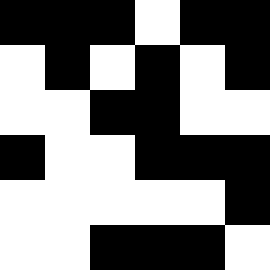[["black", "black", "black", "white", "black", "black"], ["white", "black", "white", "black", "white", "black"], ["white", "white", "black", "black", "white", "white"], ["black", "white", "white", "black", "black", "black"], ["white", "white", "white", "white", "white", "black"], ["white", "white", "black", "black", "black", "white"]]